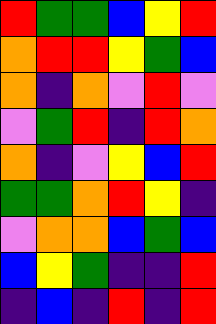[["red", "green", "green", "blue", "yellow", "red"], ["orange", "red", "red", "yellow", "green", "blue"], ["orange", "indigo", "orange", "violet", "red", "violet"], ["violet", "green", "red", "indigo", "red", "orange"], ["orange", "indigo", "violet", "yellow", "blue", "red"], ["green", "green", "orange", "red", "yellow", "indigo"], ["violet", "orange", "orange", "blue", "green", "blue"], ["blue", "yellow", "green", "indigo", "indigo", "red"], ["indigo", "blue", "indigo", "red", "indigo", "red"]]